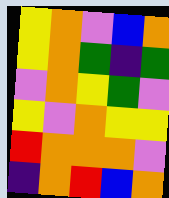[["yellow", "orange", "violet", "blue", "orange"], ["yellow", "orange", "green", "indigo", "green"], ["violet", "orange", "yellow", "green", "violet"], ["yellow", "violet", "orange", "yellow", "yellow"], ["red", "orange", "orange", "orange", "violet"], ["indigo", "orange", "red", "blue", "orange"]]